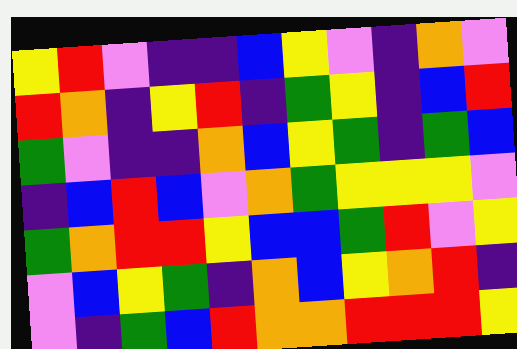[["yellow", "red", "violet", "indigo", "indigo", "blue", "yellow", "violet", "indigo", "orange", "violet"], ["red", "orange", "indigo", "yellow", "red", "indigo", "green", "yellow", "indigo", "blue", "red"], ["green", "violet", "indigo", "indigo", "orange", "blue", "yellow", "green", "indigo", "green", "blue"], ["indigo", "blue", "red", "blue", "violet", "orange", "green", "yellow", "yellow", "yellow", "violet"], ["green", "orange", "red", "red", "yellow", "blue", "blue", "green", "red", "violet", "yellow"], ["violet", "blue", "yellow", "green", "indigo", "orange", "blue", "yellow", "orange", "red", "indigo"], ["violet", "indigo", "green", "blue", "red", "orange", "orange", "red", "red", "red", "yellow"]]